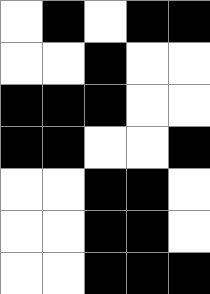[["white", "black", "white", "black", "black"], ["white", "white", "black", "white", "white"], ["black", "black", "black", "white", "white"], ["black", "black", "white", "white", "black"], ["white", "white", "black", "black", "white"], ["white", "white", "black", "black", "white"], ["white", "white", "black", "black", "black"]]